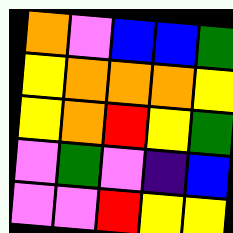[["orange", "violet", "blue", "blue", "green"], ["yellow", "orange", "orange", "orange", "yellow"], ["yellow", "orange", "red", "yellow", "green"], ["violet", "green", "violet", "indigo", "blue"], ["violet", "violet", "red", "yellow", "yellow"]]